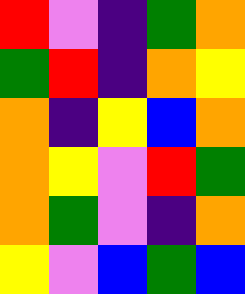[["red", "violet", "indigo", "green", "orange"], ["green", "red", "indigo", "orange", "yellow"], ["orange", "indigo", "yellow", "blue", "orange"], ["orange", "yellow", "violet", "red", "green"], ["orange", "green", "violet", "indigo", "orange"], ["yellow", "violet", "blue", "green", "blue"]]